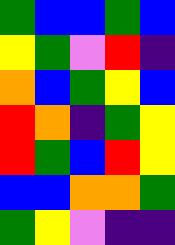[["green", "blue", "blue", "green", "blue"], ["yellow", "green", "violet", "red", "indigo"], ["orange", "blue", "green", "yellow", "blue"], ["red", "orange", "indigo", "green", "yellow"], ["red", "green", "blue", "red", "yellow"], ["blue", "blue", "orange", "orange", "green"], ["green", "yellow", "violet", "indigo", "indigo"]]